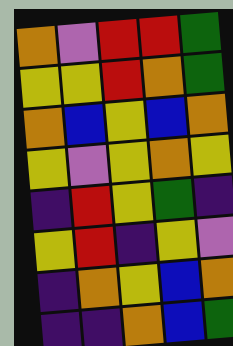[["orange", "violet", "red", "red", "green"], ["yellow", "yellow", "red", "orange", "green"], ["orange", "blue", "yellow", "blue", "orange"], ["yellow", "violet", "yellow", "orange", "yellow"], ["indigo", "red", "yellow", "green", "indigo"], ["yellow", "red", "indigo", "yellow", "violet"], ["indigo", "orange", "yellow", "blue", "orange"], ["indigo", "indigo", "orange", "blue", "green"]]